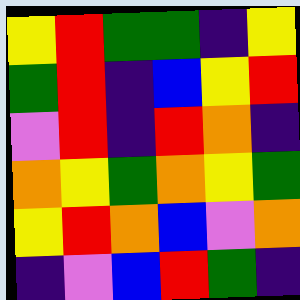[["yellow", "red", "green", "green", "indigo", "yellow"], ["green", "red", "indigo", "blue", "yellow", "red"], ["violet", "red", "indigo", "red", "orange", "indigo"], ["orange", "yellow", "green", "orange", "yellow", "green"], ["yellow", "red", "orange", "blue", "violet", "orange"], ["indigo", "violet", "blue", "red", "green", "indigo"]]